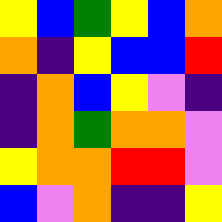[["yellow", "blue", "green", "yellow", "blue", "orange"], ["orange", "indigo", "yellow", "blue", "blue", "red"], ["indigo", "orange", "blue", "yellow", "violet", "indigo"], ["indigo", "orange", "green", "orange", "orange", "violet"], ["yellow", "orange", "orange", "red", "red", "violet"], ["blue", "violet", "orange", "indigo", "indigo", "yellow"]]